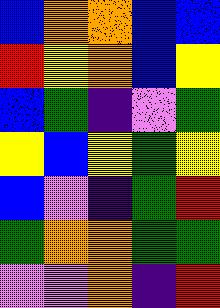[["blue", "orange", "orange", "blue", "blue"], ["red", "yellow", "orange", "blue", "yellow"], ["blue", "green", "indigo", "violet", "green"], ["yellow", "blue", "yellow", "green", "yellow"], ["blue", "violet", "indigo", "green", "red"], ["green", "orange", "orange", "green", "green"], ["violet", "violet", "orange", "indigo", "red"]]